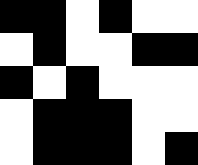[["black", "black", "white", "black", "white", "white"], ["white", "black", "white", "white", "black", "black"], ["black", "white", "black", "white", "white", "white"], ["white", "black", "black", "black", "white", "white"], ["white", "black", "black", "black", "white", "black"]]